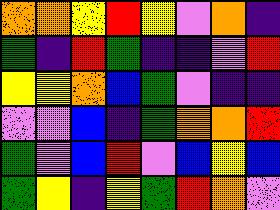[["orange", "orange", "yellow", "red", "yellow", "violet", "orange", "indigo"], ["green", "indigo", "red", "green", "indigo", "indigo", "violet", "red"], ["yellow", "yellow", "orange", "blue", "green", "violet", "indigo", "indigo"], ["violet", "violet", "blue", "indigo", "green", "orange", "orange", "red"], ["green", "violet", "blue", "red", "violet", "blue", "yellow", "blue"], ["green", "yellow", "indigo", "yellow", "green", "red", "orange", "violet"]]